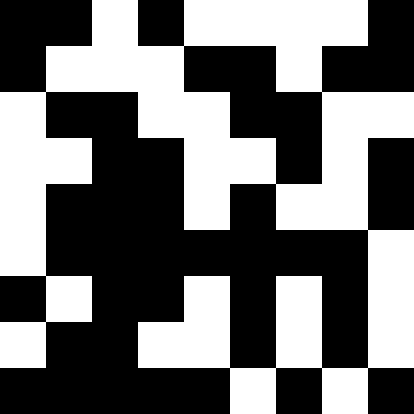[["black", "black", "white", "black", "white", "white", "white", "white", "black"], ["black", "white", "white", "white", "black", "black", "white", "black", "black"], ["white", "black", "black", "white", "white", "black", "black", "white", "white"], ["white", "white", "black", "black", "white", "white", "black", "white", "black"], ["white", "black", "black", "black", "white", "black", "white", "white", "black"], ["white", "black", "black", "black", "black", "black", "black", "black", "white"], ["black", "white", "black", "black", "white", "black", "white", "black", "white"], ["white", "black", "black", "white", "white", "black", "white", "black", "white"], ["black", "black", "black", "black", "black", "white", "black", "white", "black"]]